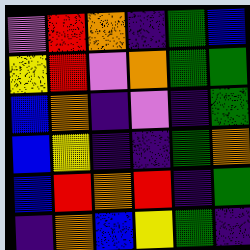[["violet", "red", "orange", "indigo", "green", "blue"], ["yellow", "red", "violet", "orange", "green", "green"], ["blue", "orange", "indigo", "violet", "indigo", "green"], ["blue", "yellow", "indigo", "indigo", "green", "orange"], ["blue", "red", "orange", "red", "indigo", "green"], ["indigo", "orange", "blue", "yellow", "green", "indigo"]]